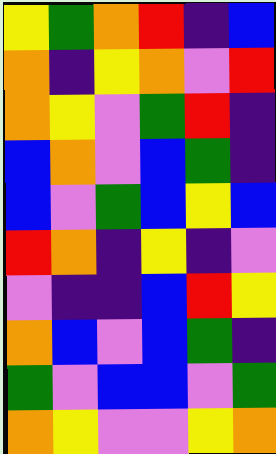[["yellow", "green", "orange", "red", "indigo", "blue"], ["orange", "indigo", "yellow", "orange", "violet", "red"], ["orange", "yellow", "violet", "green", "red", "indigo"], ["blue", "orange", "violet", "blue", "green", "indigo"], ["blue", "violet", "green", "blue", "yellow", "blue"], ["red", "orange", "indigo", "yellow", "indigo", "violet"], ["violet", "indigo", "indigo", "blue", "red", "yellow"], ["orange", "blue", "violet", "blue", "green", "indigo"], ["green", "violet", "blue", "blue", "violet", "green"], ["orange", "yellow", "violet", "violet", "yellow", "orange"]]